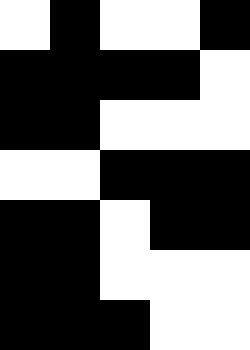[["white", "black", "white", "white", "black"], ["black", "black", "black", "black", "white"], ["black", "black", "white", "white", "white"], ["white", "white", "black", "black", "black"], ["black", "black", "white", "black", "black"], ["black", "black", "white", "white", "white"], ["black", "black", "black", "white", "white"]]